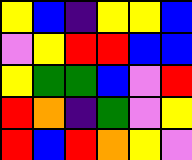[["yellow", "blue", "indigo", "yellow", "yellow", "blue"], ["violet", "yellow", "red", "red", "blue", "blue"], ["yellow", "green", "green", "blue", "violet", "red"], ["red", "orange", "indigo", "green", "violet", "yellow"], ["red", "blue", "red", "orange", "yellow", "violet"]]